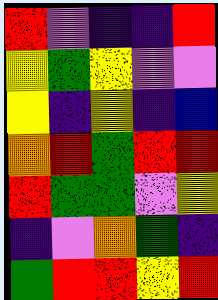[["red", "violet", "indigo", "indigo", "red"], ["yellow", "green", "yellow", "violet", "violet"], ["yellow", "indigo", "yellow", "indigo", "blue"], ["orange", "red", "green", "red", "red"], ["red", "green", "green", "violet", "yellow"], ["indigo", "violet", "orange", "green", "indigo"], ["green", "red", "red", "yellow", "red"]]